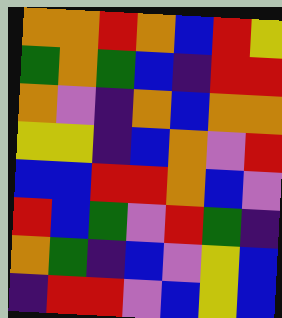[["orange", "orange", "red", "orange", "blue", "red", "yellow"], ["green", "orange", "green", "blue", "indigo", "red", "red"], ["orange", "violet", "indigo", "orange", "blue", "orange", "orange"], ["yellow", "yellow", "indigo", "blue", "orange", "violet", "red"], ["blue", "blue", "red", "red", "orange", "blue", "violet"], ["red", "blue", "green", "violet", "red", "green", "indigo"], ["orange", "green", "indigo", "blue", "violet", "yellow", "blue"], ["indigo", "red", "red", "violet", "blue", "yellow", "blue"]]